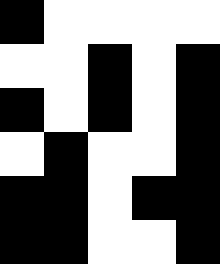[["black", "white", "white", "white", "white"], ["white", "white", "black", "white", "black"], ["black", "white", "black", "white", "black"], ["white", "black", "white", "white", "black"], ["black", "black", "white", "black", "black"], ["black", "black", "white", "white", "black"]]